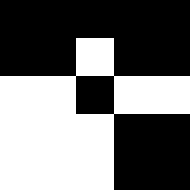[["black", "black", "black", "black", "black"], ["black", "black", "white", "black", "black"], ["white", "white", "black", "white", "white"], ["white", "white", "white", "black", "black"], ["white", "white", "white", "black", "black"]]